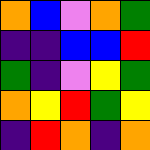[["orange", "blue", "violet", "orange", "green"], ["indigo", "indigo", "blue", "blue", "red"], ["green", "indigo", "violet", "yellow", "green"], ["orange", "yellow", "red", "green", "yellow"], ["indigo", "red", "orange", "indigo", "orange"]]